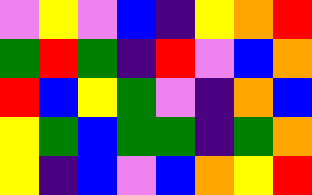[["violet", "yellow", "violet", "blue", "indigo", "yellow", "orange", "red"], ["green", "red", "green", "indigo", "red", "violet", "blue", "orange"], ["red", "blue", "yellow", "green", "violet", "indigo", "orange", "blue"], ["yellow", "green", "blue", "green", "green", "indigo", "green", "orange"], ["yellow", "indigo", "blue", "violet", "blue", "orange", "yellow", "red"]]